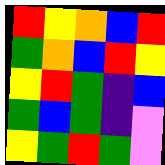[["red", "yellow", "orange", "blue", "red"], ["green", "orange", "blue", "red", "yellow"], ["yellow", "red", "green", "indigo", "blue"], ["green", "blue", "green", "indigo", "violet"], ["yellow", "green", "red", "green", "violet"]]